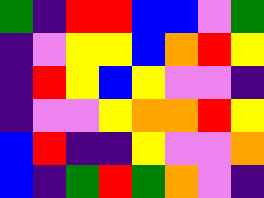[["green", "indigo", "red", "red", "blue", "blue", "violet", "green"], ["indigo", "violet", "yellow", "yellow", "blue", "orange", "red", "yellow"], ["indigo", "red", "yellow", "blue", "yellow", "violet", "violet", "indigo"], ["indigo", "violet", "violet", "yellow", "orange", "orange", "red", "yellow"], ["blue", "red", "indigo", "indigo", "yellow", "violet", "violet", "orange"], ["blue", "indigo", "green", "red", "green", "orange", "violet", "indigo"]]